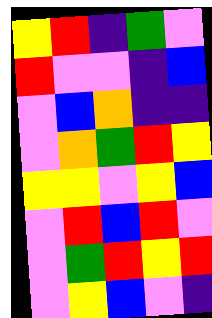[["yellow", "red", "indigo", "green", "violet"], ["red", "violet", "violet", "indigo", "blue"], ["violet", "blue", "orange", "indigo", "indigo"], ["violet", "orange", "green", "red", "yellow"], ["yellow", "yellow", "violet", "yellow", "blue"], ["violet", "red", "blue", "red", "violet"], ["violet", "green", "red", "yellow", "red"], ["violet", "yellow", "blue", "violet", "indigo"]]